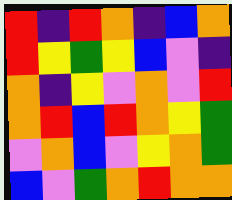[["red", "indigo", "red", "orange", "indigo", "blue", "orange"], ["red", "yellow", "green", "yellow", "blue", "violet", "indigo"], ["orange", "indigo", "yellow", "violet", "orange", "violet", "red"], ["orange", "red", "blue", "red", "orange", "yellow", "green"], ["violet", "orange", "blue", "violet", "yellow", "orange", "green"], ["blue", "violet", "green", "orange", "red", "orange", "orange"]]